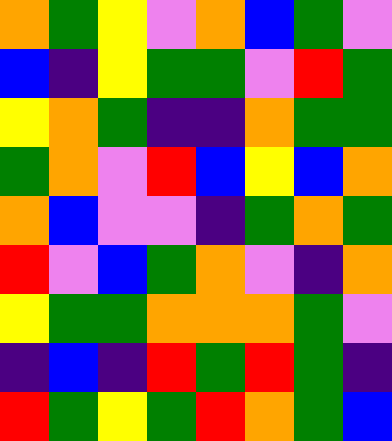[["orange", "green", "yellow", "violet", "orange", "blue", "green", "violet"], ["blue", "indigo", "yellow", "green", "green", "violet", "red", "green"], ["yellow", "orange", "green", "indigo", "indigo", "orange", "green", "green"], ["green", "orange", "violet", "red", "blue", "yellow", "blue", "orange"], ["orange", "blue", "violet", "violet", "indigo", "green", "orange", "green"], ["red", "violet", "blue", "green", "orange", "violet", "indigo", "orange"], ["yellow", "green", "green", "orange", "orange", "orange", "green", "violet"], ["indigo", "blue", "indigo", "red", "green", "red", "green", "indigo"], ["red", "green", "yellow", "green", "red", "orange", "green", "blue"]]